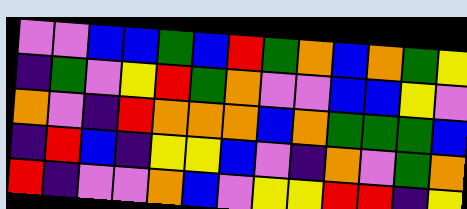[["violet", "violet", "blue", "blue", "green", "blue", "red", "green", "orange", "blue", "orange", "green", "yellow"], ["indigo", "green", "violet", "yellow", "red", "green", "orange", "violet", "violet", "blue", "blue", "yellow", "violet"], ["orange", "violet", "indigo", "red", "orange", "orange", "orange", "blue", "orange", "green", "green", "green", "blue"], ["indigo", "red", "blue", "indigo", "yellow", "yellow", "blue", "violet", "indigo", "orange", "violet", "green", "orange"], ["red", "indigo", "violet", "violet", "orange", "blue", "violet", "yellow", "yellow", "red", "red", "indigo", "yellow"]]